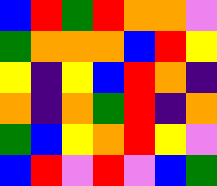[["blue", "red", "green", "red", "orange", "orange", "violet"], ["green", "orange", "orange", "orange", "blue", "red", "yellow"], ["yellow", "indigo", "yellow", "blue", "red", "orange", "indigo"], ["orange", "indigo", "orange", "green", "red", "indigo", "orange"], ["green", "blue", "yellow", "orange", "red", "yellow", "violet"], ["blue", "red", "violet", "red", "violet", "blue", "green"]]